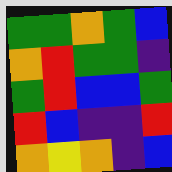[["green", "green", "orange", "green", "blue"], ["orange", "red", "green", "green", "indigo"], ["green", "red", "blue", "blue", "green"], ["red", "blue", "indigo", "indigo", "red"], ["orange", "yellow", "orange", "indigo", "blue"]]